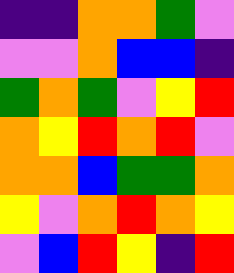[["indigo", "indigo", "orange", "orange", "green", "violet"], ["violet", "violet", "orange", "blue", "blue", "indigo"], ["green", "orange", "green", "violet", "yellow", "red"], ["orange", "yellow", "red", "orange", "red", "violet"], ["orange", "orange", "blue", "green", "green", "orange"], ["yellow", "violet", "orange", "red", "orange", "yellow"], ["violet", "blue", "red", "yellow", "indigo", "red"]]